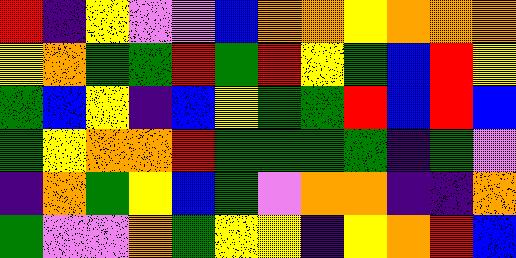[["red", "indigo", "yellow", "violet", "violet", "blue", "orange", "orange", "yellow", "orange", "orange", "orange"], ["yellow", "orange", "green", "green", "red", "green", "red", "yellow", "green", "blue", "red", "yellow"], ["green", "blue", "yellow", "indigo", "blue", "yellow", "green", "green", "red", "blue", "red", "blue"], ["green", "yellow", "orange", "orange", "red", "green", "green", "green", "green", "indigo", "green", "violet"], ["indigo", "orange", "green", "yellow", "blue", "green", "violet", "orange", "orange", "indigo", "indigo", "orange"], ["green", "violet", "violet", "orange", "green", "yellow", "yellow", "indigo", "yellow", "orange", "red", "blue"]]